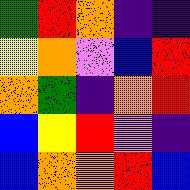[["green", "red", "orange", "indigo", "indigo"], ["yellow", "orange", "violet", "blue", "red"], ["orange", "green", "indigo", "orange", "red"], ["blue", "yellow", "red", "violet", "indigo"], ["blue", "orange", "orange", "red", "blue"]]